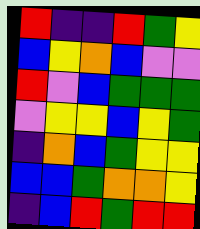[["red", "indigo", "indigo", "red", "green", "yellow"], ["blue", "yellow", "orange", "blue", "violet", "violet"], ["red", "violet", "blue", "green", "green", "green"], ["violet", "yellow", "yellow", "blue", "yellow", "green"], ["indigo", "orange", "blue", "green", "yellow", "yellow"], ["blue", "blue", "green", "orange", "orange", "yellow"], ["indigo", "blue", "red", "green", "red", "red"]]